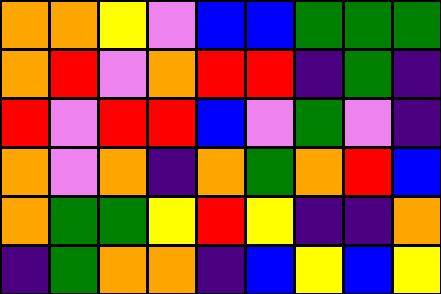[["orange", "orange", "yellow", "violet", "blue", "blue", "green", "green", "green"], ["orange", "red", "violet", "orange", "red", "red", "indigo", "green", "indigo"], ["red", "violet", "red", "red", "blue", "violet", "green", "violet", "indigo"], ["orange", "violet", "orange", "indigo", "orange", "green", "orange", "red", "blue"], ["orange", "green", "green", "yellow", "red", "yellow", "indigo", "indigo", "orange"], ["indigo", "green", "orange", "orange", "indigo", "blue", "yellow", "blue", "yellow"]]